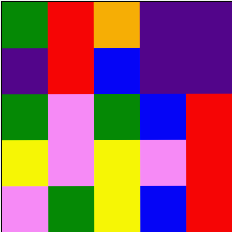[["green", "red", "orange", "indigo", "indigo"], ["indigo", "red", "blue", "indigo", "indigo"], ["green", "violet", "green", "blue", "red"], ["yellow", "violet", "yellow", "violet", "red"], ["violet", "green", "yellow", "blue", "red"]]